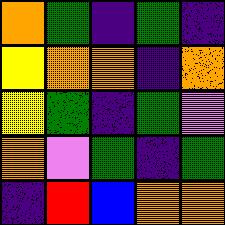[["orange", "green", "indigo", "green", "indigo"], ["yellow", "orange", "orange", "indigo", "orange"], ["yellow", "green", "indigo", "green", "violet"], ["orange", "violet", "green", "indigo", "green"], ["indigo", "red", "blue", "orange", "orange"]]